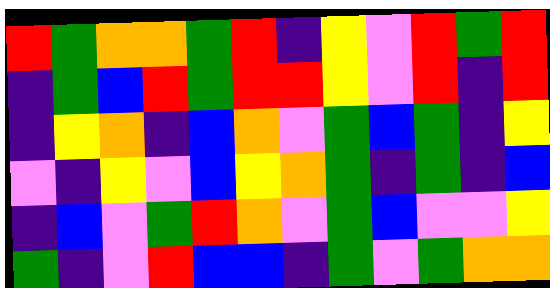[["red", "green", "orange", "orange", "green", "red", "indigo", "yellow", "violet", "red", "green", "red"], ["indigo", "green", "blue", "red", "green", "red", "red", "yellow", "violet", "red", "indigo", "red"], ["indigo", "yellow", "orange", "indigo", "blue", "orange", "violet", "green", "blue", "green", "indigo", "yellow"], ["violet", "indigo", "yellow", "violet", "blue", "yellow", "orange", "green", "indigo", "green", "indigo", "blue"], ["indigo", "blue", "violet", "green", "red", "orange", "violet", "green", "blue", "violet", "violet", "yellow"], ["green", "indigo", "violet", "red", "blue", "blue", "indigo", "green", "violet", "green", "orange", "orange"]]